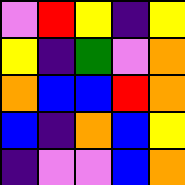[["violet", "red", "yellow", "indigo", "yellow"], ["yellow", "indigo", "green", "violet", "orange"], ["orange", "blue", "blue", "red", "orange"], ["blue", "indigo", "orange", "blue", "yellow"], ["indigo", "violet", "violet", "blue", "orange"]]